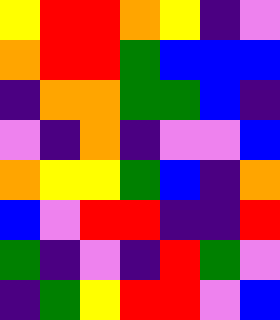[["yellow", "red", "red", "orange", "yellow", "indigo", "violet"], ["orange", "red", "red", "green", "blue", "blue", "blue"], ["indigo", "orange", "orange", "green", "green", "blue", "indigo"], ["violet", "indigo", "orange", "indigo", "violet", "violet", "blue"], ["orange", "yellow", "yellow", "green", "blue", "indigo", "orange"], ["blue", "violet", "red", "red", "indigo", "indigo", "red"], ["green", "indigo", "violet", "indigo", "red", "green", "violet"], ["indigo", "green", "yellow", "red", "red", "violet", "blue"]]